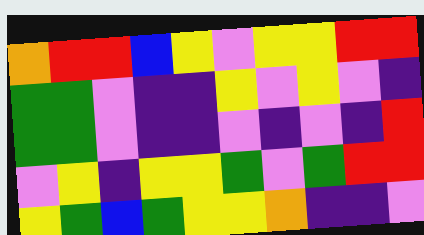[["orange", "red", "red", "blue", "yellow", "violet", "yellow", "yellow", "red", "red"], ["green", "green", "violet", "indigo", "indigo", "yellow", "violet", "yellow", "violet", "indigo"], ["green", "green", "violet", "indigo", "indigo", "violet", "indigo", "violet", "indigo", "red"], ["violet", "yellow", "indigo", "yellow", "yellow", "green", "violet", "green", "red", "red"], ["yellow", "green", "blue", "green", "yellow", "yellow", "orange", "indigo", "indigo", "violet"]]